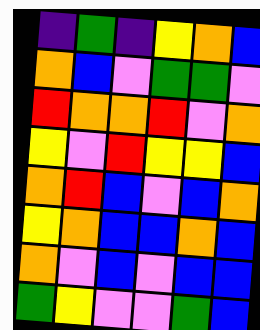[["indigo", "green", "indigo", "yellow", "orange", "blue"], ["orange", "blue", "violet", "green", "green", "violet"], ["red", "orange", "orange", "red", "violet", "orange"], ["yellow", "violet", "red", "yellow", "yellow", "blue"], ["orange", "red", "blue", "violet", "blue", "orange"], ["yellow", "orange", "blue", "blue", "orange", "blue"], ["orange", "violet", "blue", "violet", "blue", "blue"], ["green", "yellow", "violet", "violet", "green", "blue"]]